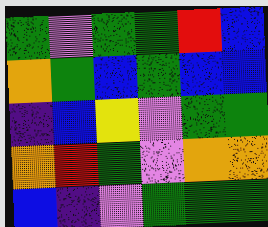[["green", "violet", "green", "green", "red", "blue"], ["orange", "green", "blue", "green", "blue", "blue"], ["indigo", "blue", "yellow", "violet", "green", "green"], ["orange", "red", "green", "violet", "orange", "orange"], ["blue", "indigo", "violet", "green", "green", "green"]]